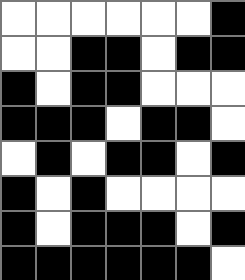[["white", "white", "white", "white", "white", "white", "black"], ["white", "white", "black", "black", "white", "black", "black"], ["black", "white", "black", "black", "white", "white", "white"], ["black", "black", "black", "white", "black", "black", "white"], ["white", "black", "white", "black", "black", "white", "black"], ["black", "white", "black", "white", "white", "white", "white"], ["black", "white", "black", "black", "black", "white", "black"], ["black", "black", "black", "black", "black", "black", "white"]]